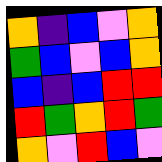[["orange", "indigo", "blue", "violet", "orange"], ["green", "blue", "violet", "blue", "orange"], ["blue", "indigo", "blue", "red", "red"], ["red", "green", "orange", "red", "green"], ["orange", "violet", "red", "blue", "violet"]]